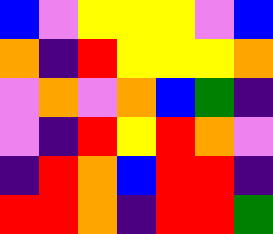[["blue", "violet", "yellow", "yellow", "yellow", "violet", "blue"], ["orange", "indigo", "red", "yellow", "yellow", "yellow", "orange"], ["violet", "orange", "violet", "orange", "blue", "green", "indigo"], ["violet", "indigo", "red", "yellow", "red", "orange", "violet"], ["indigo", "red", "orange", "blue", "red", "red", "indigo"], ["red", "red", "orange", "indigo", "red", "red", "green"]]